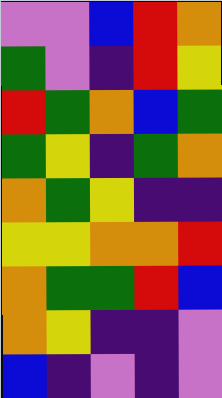[["violet", "violet", "blue", "red", "orange"], ["green", "violet", "indigo", "red", "yellow"], ["red", "green", "orange", "blue", "green"], ["green", "yellow", "indigo", "green", "orange"], ["orange", "green", "yellow", "indigo", "indigo"], ["yellow", "yellow", "orange", "orange", "red"], ["orange", "green", "green", "red", "blue"], ["orange", "yellow", "indigo", "indigo", "violet"], ["blue", "indigo", "violet", "indigo", "violet"]]